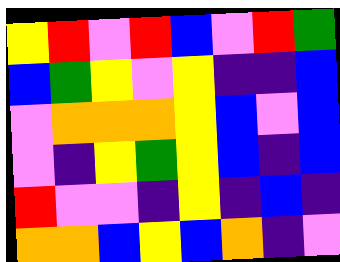[["yellow", "red", "violet", "red", "blue", "violet", "red", "green"], ["blue", "green", "yellow", "violet", "yellow", "indigo", "indigo", "blue"], ["violet", "orange", "orange", "orange", "yellow", "blue", "violet", "blue"], ["violet", "indigo", "yellow", "green", "yellow", "blue", "indigo", "blue"], ["red", "violet", "violet", "indigo", "yellow", "indigo", "blue", "indigo"], ["orange", "orange", "blue", "yellow", "blue", "orange", "indigo", "violet"]]